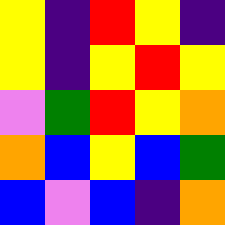[["yellow", "indigo", "red", "yellow", "indigo"], ["yellow", "indigo", "yellow", "red", "yellow"], ["violet", "green", "red", "yellow", "orange"], ["orange", "blue", "yellow", "blue", "green"], ["blue", "violet", "blue", "indigo", "orange"]]